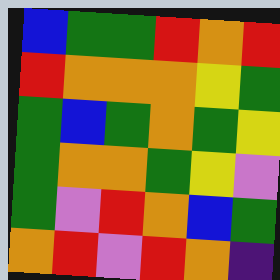[["blue", "green", "green", "red", "orange", "red"], ["red", "orange", "orange", "orange", "yellow", "green"], ["green", "blue", "green", "orange", "green", "yellow"], ["green", "orange", "orange", "green", "yellow", "violet"], ["green", "violet", "red", "orange", "blue", "green"], ["orange", "red", "violet", "red", "orange", "indigo"]]